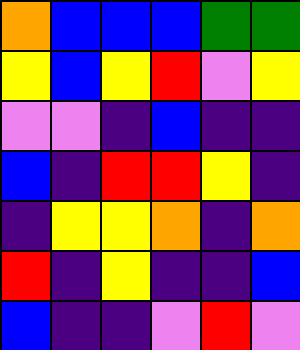[["orange", "blue", "blue", "blue", "green", "green"], ["yellow", "blue", "yellow", "red", "violet", "yellow"], ["violet", "violet", "indigo", "blue", "indigo", "indigo"], ["blue", "indigo", "red", "red", "yellow", "indigo"], ["indigo", "yellow", "yellow", "orange", "indigo", "orange"], ["red", "indigo", "yellow", "indigo", "indigo", "blue"], ["blue", "indigo", "indigo", "violet", "red", "violet"]]